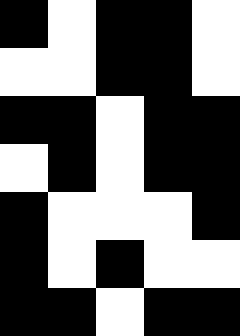[["black", "white", "black", "black", "white"], ["white", "white", "black", "black", "white"], ["black", "black", "white", "black", "black"], ["white", "black", "white", "black", "black"], ["black", "white", "white", "white", "black"], ["black", "white", "black", "white", "white"], ["black", "black", "white", "black", "black"]]